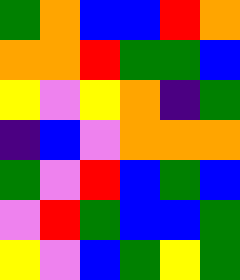[["green", "orange", "blue", "blue", "red", "orange"], ["orange", "orange", "red", "green", "green", "blue"], ["yellow", "violet", "yellow", "orange", "indigo", "green"], ["indigo", "blue", "violet", "orange", "orange", "orange"], ["green", "violet", "red", "blue", "green", "blue"], ["violet", "red", "green", "blue", "blue", "green"], ["yellow", "violet", "blue", "green", "yellow", "green"]]